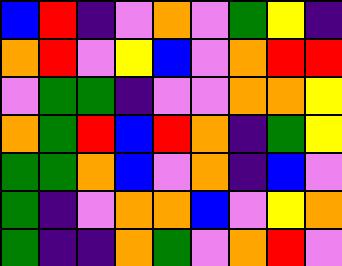[["blue", "red", "indigo", "violet", "orange", "violet", "green", "yellow", "indigo"], ["orange", "red", "violet", "yellow", "blue", "violet", "orange", "red", "red"], ["violet", "green", "green", "indigo", "violet", "violet", "orange", "orange", "yellow"], ["orange", "green", "red", "blue", "red", "orange", "indigo", "green", "yellow"], ["green", "green", "orange", "blue", "violet", "orange", "indigo", "blue", "violet"], ["green", "indigo", "violet", "orange", "orange", "blue", "violet", "yellow", "orange"], ["green", "indigo", "indigo", "orange", "green", "violet", "orange", "red", "violet"]]